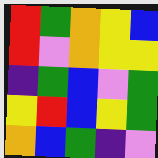[["red", "green", "orange", "yellow", "blue"], ["red", "violet", "orange", "yellow", "yellow"], ["indigo", "green", "blue", "violet", "green"], ["yellow", "red", "blue", "yellow", "green"], ["orange", "blue", "green", "indigo", "violet"]]